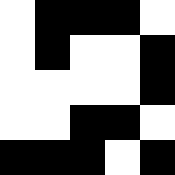[["white", "black", "black", "black", "white"], ["white", "black", "white", "white", "black"], ["white", "white", "white", "white", "black"], ["white", "white", "black", "black", "white"], ["black", "black", "black", "white", "black"]]